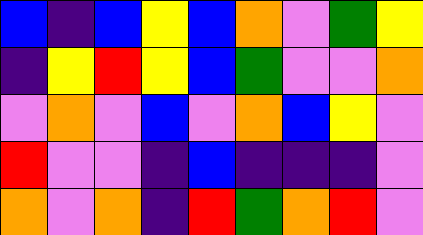[["blue", "indigo", "blue", "yellow", "blue", "orange", "violet", "green", "yellow"], ["indigo", "yellow", "red", "yellow", "blue", "green", "violet", "violet", "orange"], ["violet", "orange", "violet", "blue", "violet", "orange", "blue", "yellow", "violet"], ["red", "violet", "violet", "indigo", "blue", "indigo", "indigo", "indigo", "violet"], ["orange", "violet", "orange", "indigo", "red", "green", "orange", "red", "violet"]]